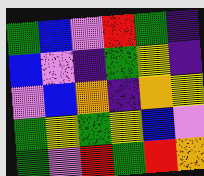[["green", "blue", "violet", "red", "green", "indigo"], ["blue", "violet", "indigo", "green", "yellow", "indigo"], ["violet", "blue", "orange", "indigo", "orange", "yellow"], ["green", "yellow", "green", "yellow", "blue", "violet"], ["green", "violet", "red", "green", "red", "orange"]]